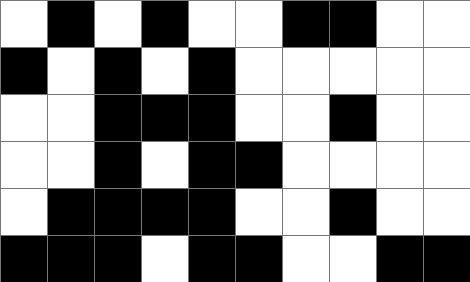[["white", "black", "white", "black", "white", "white", "black", "black", "white", "white"], ["black", "white", "black", "white", "black", "white", "white", "white", "white", "white"], ["white", "white", "black", "black", "black", "white", "white", "black", "white", "white"], ["white", "white", "black", "white", "black", "black", "white", "white", "white", "white"], ["white", "black", "black", "black", "black", "white", "white", "black", "white", "white"], ["black", "black", "black", "white", "black", "black", "white", "white", "black", "black"]]